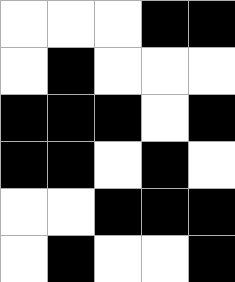[["white", "white", "white", "black", "black"], ["white", "black", "white", "white", "white"], ["black", "black", "black", "white", "black"], ["black", "black", "white", "black", "white"], ["white", "white", "black", "black", "black"], ["white", "black", "white", "white", "black"]]